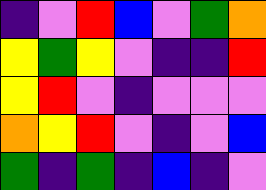[["indigo", "violet", "red", "blue", "violet", "green", "orange"], ["yellow", "green", "yellow", "violet", "indigo", "indigo", "red"], ["yellow", "red", "violet", "indigo", "violet", "violet", "violet"], ["orange", "yellow", "red", "violet", "indigo", "violet", "blue"], ["green", "indigo", "green", "indigo", "blue", "indigo", "violet"]]